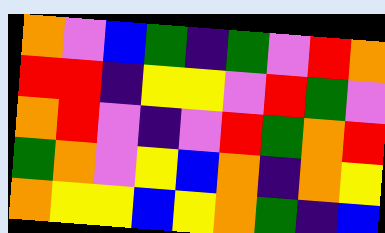[["orange", "violet", "blue", "green", "indigo", "green", "violet", "red", "orange"], ["red", "red", "indigo", "yellow", "yellow", "violet", "red", "green", "violet"], ["orange", "red", "violet", "indigo", "violet", "red", "green", "orange", "red"], ["green", "orange", "violet", "yellow", "blue", "orange", "indigo", "orange", "yellow"], ["orange", "yellow", "yellow", "blue", "yellow", "orange", "green", "indigo", "blue"]]